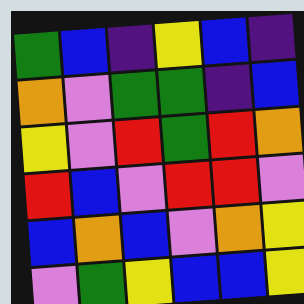[["green", "blue", "indigo", "yellow", "blue", "indigo"], ["orange", "violet", "green", "green", "indigo", "blue"], ["yellow", "violet", "red", "green", "red", "orange"], ["red", "blue", "violet", "red", "red", "violet"], ["blue", "orange", "blue", "violet", "orange", "yellow"], ["violet", "green", "yellow", "blue", "blue", "yellow"]]